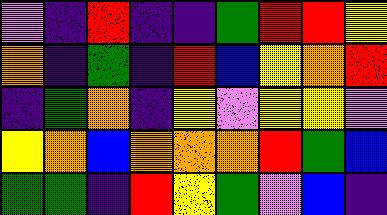[["violet", "indigo", "red", "indigo", "indigo", "green", "red", "red", "yellow"], ["orange", "indigo", "green", "indigo", "red", "blue", "yellow", "orange", "red"], ["indigo", "green", "orange", "indigo", "yellow", "violet", "yellow", "yellow", "violet"], ["yellow", "orange", "blue", "orange", "orange", "orange", "red", "green", "blue"], ["green", "green", "indigo", "red", "yellow", "green", "violet", "blue", "indigo"]]